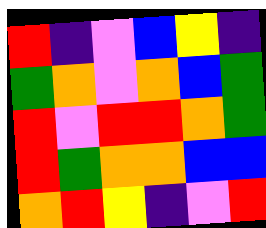[["red", "indigo", "violet", "blue", "yellow", "indigo"], ["green", "orange", "violet", "orange", "blue", "green"], ["red", "violet", "red", "red", "orange", "green"], ["red", "green", "orange", "orange", "blue", "blue"], ["orange", "red", "yellow", "indigo", "violet", "red"]]